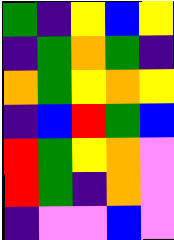[["green", "indigo", "yellow", "blue", "yellow"], ["indigo", "green", "orange", "green", "indigo"], ["orange", "green", "yellow", "orange", "yellow"], ["indigo", "blue", "red", "green", "blue"], ["red", "green", "yellow", "orange", "violet"], ["red", "green", "indigo", "orange", "violet"], ["indigo", "violet", "violet", "blue", "violet"]]